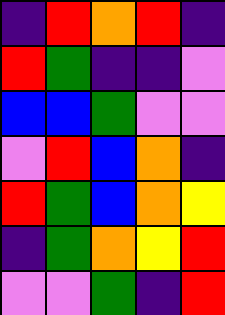[["indigo", "red", "orange", "red", "indigo"], ["red", "green", "indigo", "indigo", "violet"], ["blue", "blue", "green", "violet", "violet"], ["violet", "red", "blue", "orange", "indigo"], ["red", "green", "blue", "orange", "yellow"], ["indigo", "green", "orange", "yellow", "red"], ["violet", "violet", "green", "indigo", "red"]]